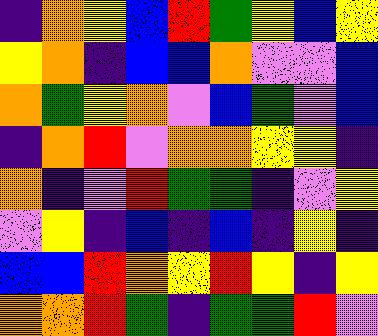[["indigo", "orange", "yellow", "blue", "red", "green", "yellow", "blue", "yellow"], ["yellow", "orange", "indigo", "blue", "blue", "orange", "violet", "violet", "blue"], ["orange", "green", "yellow", "orange", "violet", "blue", "green", "violet", "blue"], ["indigo", "orange", "red", "violet", "orange", "orange", "yellow", "yellow", "indigo"], ["orange", "indigo", "violet", "red", "green", "green", "indigo", "violet", "yellow"], ["violet", "yellow", "indigo", "blue", "indigo", "blue", "indigo", "yellow", "indigo"], ["blue", "blue", "red", "orange", "yellow", "red", "yellow", "indigo", "yellow"], ["orange", "orange", "red", "green", "indigo", "green", "green", "red", "violet"]]